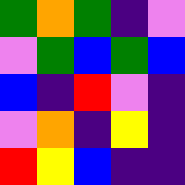[["green", "orange", "green", "indigo", "violet"], ["violet", "green", "blue", "green", "blue"], ["blue", "indigo", "red", "violet", "indigo"], ["violet", "orange", "indigo", "yellow", "indigo"], ["red", "yellow", "blue", "indigo", "indigo"]]